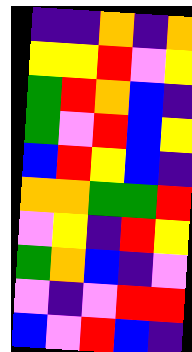[["indigo", "indigo", "orange", "indigo", "orange"], ["yellow", "yellow", "red", "violet", "yellow"], ["green", "red", "orange", "blue", "indigo"], ["green", "violet", "red", "blue", "yellow"], ["blue", "red", "yellow", "blue", "indigo"], ["orange", "orange", "green", "green", "red"], ["violet", "yellow", "indigo", "red", "yellow"], ["green", "orange", "blue", "indigo", "violet"], ["violet", "indigo", "violet", "red", "red"], ["blue", "violet", "red", "blue", "indigo"]]